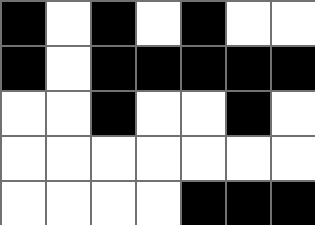[["black", "white", "black", "white", "black", "white", "white"], ["black", "white", "black", "black", "black", "black", "black"], ["white", "white", "black", "white", "white", "black", "white"], ["white", "white", "white", "white", "white", "white", "white"], ["white", "white", "white", "white", "black", "black", "black"]]